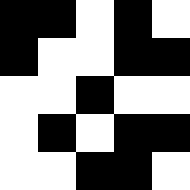[["black", "black", "white", "black", "white"], ["black", "white", "white", "black", "black"], ["white", "white", "black", "white", "white"], ["white", "black", "white", "black", "black"], ["white", "white", "black", "black", "white"]]